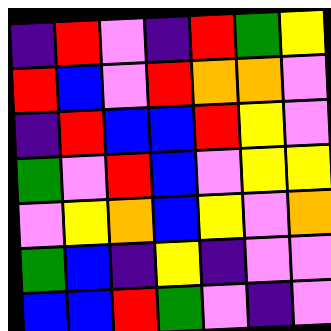[["indigo", "red", "violet", "indigo", "red", "green", "yellow"], ["red", "blue", "violet", "red", "orange", "orange", "violet"], ["indigo", "red", "blue", "blue", "red", "yellow", "violet"], ["green", "violet", "red", "blue", "violet", "yellow", "yellow"], ["violet", "yellow", "orange", "blue", "yellow", "violet", "orange"], ["green", "blue", "indigo", "yellow", "indigo", "violet", "violet"], ["blue", "blue", "red", "green", "violet", "indigo", "violet"]]